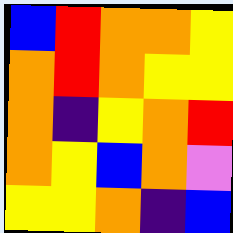[["blue", "red", "orange", "orange", "yellow"], ["orange", "red", "orange", "yellow", "yellow"], ["orange", "indigo", "yellow", "orange", "red"], ["orange", "yellow", "blue", "orange", "violet"], ["yellow", "yellow", "orange", "indigo", "blue"]]